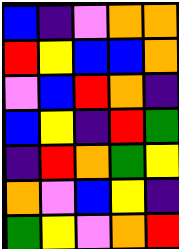[["blue", "indigo", "violet", "orange", "orange"], ["red", "yellow", "blue", "blue", "orange"], ["violet", "blue", "red", "orange", "indigo"], ["blue", "yellow", "indigo", "red", "green"], ["indigo", "red", "orange", "green", "yellow"], ["orange", "violet", "blue", "yellow", "indigo"], ["green", "yellow", "violet", "orange", "red"]]